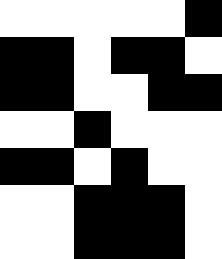[["white", "white", "white", "white", "white", "black"], ["black", "black", "white", "black", "black", "white"], ["black", "black", "white", "white", "black", "black"], ["white", "white", "black", "white", "white", "white"], ["black", "black", "white", "black", "white", "white"], ["white", "white", "black", "black", "black", "white"], ["white", "white", "black", "black", "black", "white"]]